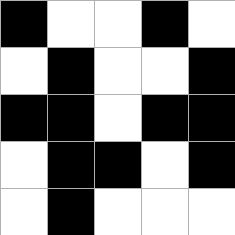[["black", "white", "white", "black", "white"], ["white", "black", "white", "white", "black"], ["black", "black", "white", "black", "black"], ["white", "black", "black", "white", "black"], ["white", "black", "white", "white", "white"]]